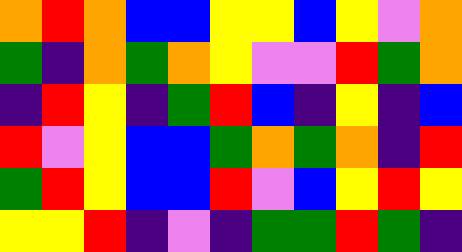[["orange", "red", "orange", "blue", "blue", "yellow", "yellow", "blue", "yellow", "violet", "orange"], ["green", "indigo", "orange", "green", "orange", "yellow", "violet", "violet", "red", "green", "orange"], ["indigo", "red", "yellow", "indigo", "green", "red", "blue", "indigo", "yellow", "indigo", "blue"], ["red", "violet", "yellow", "blue", "blue", "green", "orange", "green", "orange", "indigo", "red"], ["green", "red", "yellow", "blue", "blue", "red", "violet", "blue", "yellow", "red", "yellow"], ["yellow", "yellow", "red", "indigo", "violet", "indigo", "green", "green", "red", "green", "indigo"]]